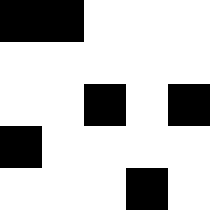[["black", "black", "white", "white", "white"], ["white", "white", "white", "white", "white"], ["white", "white", "black", "white", "black"], ["black", "white", "white", "white", "white"], ["white", "white", "white", "black", "white"]]